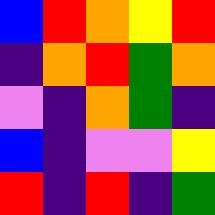[["blue", "red", "orange", "yellow", "red"], ["indigo", "orange", "red", "green", "orange"], ["violet", "indigo", "orange", "green", "indigo"], ["blue", "indigo", "violet", "violet", "yellow"], ["red", "indigo", "red", "indigo", "green"]]